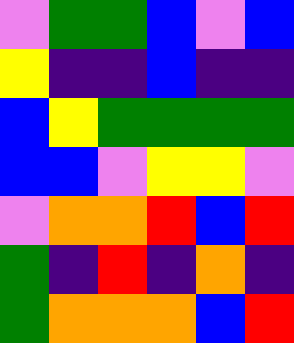[["violet", "green", "green", "blue", "violet", "blue"], ["yellow", "indigo", "indigo", "blue", "indigo", "indigo"], ["blue", "yellow", "green", "green", "green", "green"], ["blue", "blue", "violet", "yellow", "yellow", "violet"], ["violet", "orange", "orange", "red", "blue", "red"], ["green", "indigo", "red", "indigo", "orange", "indigo"], ["green", "orange", "orange", "orange", "blue", "red"]]